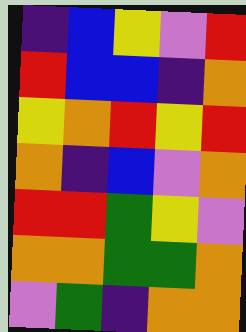[["indigo", "blue", "yellow", "violet", "red"], ["red", "blue", "blue", "indigo", "orange"], ["yellow", "orange", "red", "yellow", "red"], ["orange", "indigo", "blue", "violet", "orange"], ["red", "red", "green", "yellow", "violet"], ["orange", "orange", "green", "green", "orange"], ["violet", "green", "indigo", "orange", "orange"]]